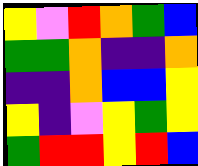[["yellow", "violet", "red", "orange", "green", "blue"], ["green", "green", "orange", "indigo", "indigo", "orange"], ["indigo", "indigo", "orange", "blue", "blue", "yellow"], ["yellow", "indigo", "violet", "yellow", "green", "yellow"], ["green", "red", "red", "yellow", "red", "blue"]]